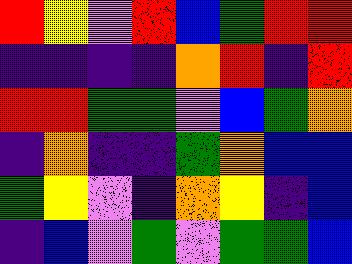[["red", "yellow", "violet", "red", "blue", "green", "red", "red"], ["indigo", "indigo", "indigo", "indigo", "orange", "red", "indigo", "red"], ["red", "red", "green", "green", "violet", "blue", "green", "orange"], ["indigo", "orange", "indigo", "indigo", "green", "orange", "blue", "blue"], ["green", "yellow", "violet", "indigo", "orange", "yellow", "indigo", "blue"], ["indigo", "blue", "violet", "green", "violet", "green", "green", "blue"]]